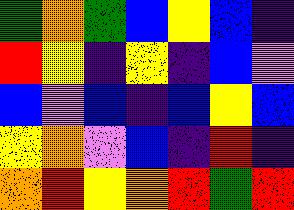[["green", "orange", "green", "blue", "yellow", "blue", "indigo"], ["red", "yellow", "indigo", "yellow", "indigo", "blue", "violet"], ["blue", "violet", "blue", "indigo", "blue", "yellow", "blue"], ["yellow", "orange", "violet", "blue", "indigo", "red", "indigo"], ["orange", "red", "yellow", "orange", "red", "green", "red"]]